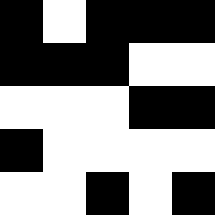[["black", "white", "black", "black", "black"], ["black", "black", "black", "white", "white"], ["white", "white", "white", "black", "black"], ["black", "white", "white", "white", "white"], ["white", "white", "black", "white", "black"]]